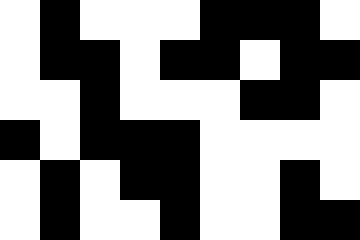[["white", "black", "white", "white", "white", "black", "black", "black", "white"], ["white", "black", "black", "white", "black", "black", "white", "black", "black"], ["white", "white", "black", "white", "white", "white", "black", "black", "white"], ["black", "white", "black", "black", "black", "white", "white", "white", "white"], ["white", "black", "white", "black", "black", "white", "white", "black", "white"], ["white", "black", "white", "white", "black", "white", "white", "black", "black"]]